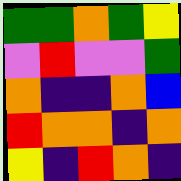[["green", "green", "orange", "green", "yellow"], ["violet", "red", "violet", "violet", "green"], ["orange", "indigo", "indigo", "orange", "blue"], ["red", "orange", "orange", "indigo", "orange"], ["yellow", "indigo", "red", "orange", "indigo"]]